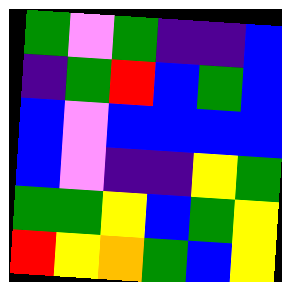[["green", "violet", "green", "indigo", "indigo", "blue"], ["indigo", "green", "red", "blue", "green", "blue"], ["blue", "violet", "blue", "blue", "blue", "blue"], ["blue", "violet", "indigo", "indigo", "yellow", "green"], ["green", "green", "yellow", "blue", "green", "yellow"], ["red", "yellow", "orange", "green", "blue", "yellow"]]